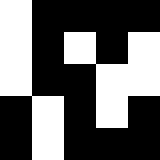[["white", "black", "black", "black", "black"], ["white", "black", "white", "black", "white"], ["white", "black", "black", "white", "white"], ["black", "white", "black", "white", "black"], ["black", "white", "black", "black", "black"]]